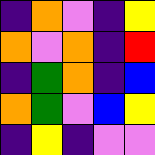[["indigo", "orange", "violet", "indigo", "yellow"], ["orange", "violet", "orange", "indigo", "red"], ["indigo", "green", "orange", "indigo", "blue"], ["orange", "green", "violet", "blue", "yellow"], ["indigo", "yellow", "indigo", "violet", "violet"]]